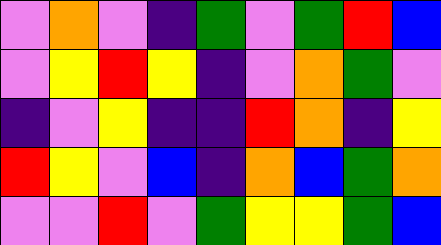[["violet", "orange", "violet", "indigo", "green", "violet", "green", "red", "blue"], ["violet", "yellow", "red", "yellow", "indigo", "violet", "orange", "green", "violet"], ["indigo", "violet", "yellow", "indigo", "indigo", "red", "orange", "indigo", "yellow"], ["red", "yellow", "violet", "blue", "indigo", "orange", "blue", "green", "orange"], ["violet", "violet", "red", "violet", "green", "yellow", "yellow", "green", "blue"]]